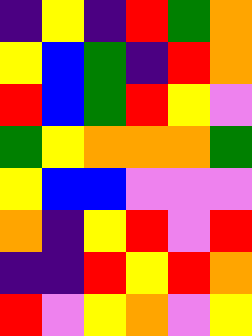[["indigo", "yellow", "indigo", "red", "green", "orange"], ["yellow", "blue", "green", "indigo", "red", "orange"], ["red", "blue", "green", "red", "yellow", "violet"], ["green", "yellow", "orange", "orange", "orange", "green"], ["yellow", "blue", "blue", "violet", "violet", "violet"], ["orange", "indigo", "yellow", "red", "violet", "red"], ["indigo", "indigo", "red", "yellow", "red", "orange"], ["red", "violet", "yellow", "orange", "violet", "yellow"]]